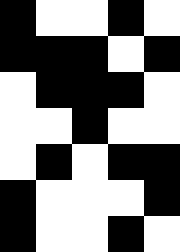[["black", "white", "white", "black", "white"], ["black", "black", "black", "white", "black"], ["white", "black", "black", "black", "white"], ["white", "white", "black", "white", "white"], ["white", "black", "white", "black", "black"], ["black", "white", "white", "white", "black"], ["black", "white", "white", "black", "white"]]